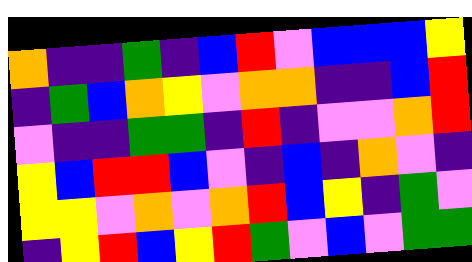[["orange", "indigo", "indigo", "green", "indigo", "blue", "red", "violet", "blue", "blue", "blue", "yellow"], ["indigo", "green", "blue", "orange", "yellow", "violet", "orange", "orange", "indigo", "indigo", "blue", "red"], ["violet", "indigo", "indigo", "green", "green", "indigo", "red", "indigo", "violet", "violet", "orange", "red"], ["yellow", "blue", "red", "red", "blue", "violet", "indigo", "blue", "indigo", "orange", "violet", "indigo"], ["yellow", "yellow", "violet", "orange", "violet", "orange", "red", "blue", "yellow", "indigo", "green", "violet"], ["indigo", "yellow", "red", "blue", "yellow", "red", "green", "violet", "blue", "violet", "green", "green"]]